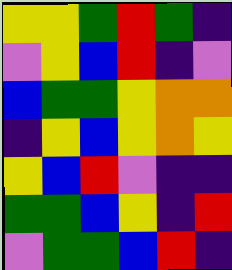[["yellow", "yellow", "green", "red", "green", "indigo"], ["violet", "yellow", "blue", "red", "indigo", "violet"], ["blue", "green", "green", "yellow", "orange", "orange"], ["indigo", "yellow", "blue", "yellow", "orange", "yellow"], ["yellow", "blue", "red", "violet", "indigo", "indigo"], ["green", "green", "blue", "yellow", "indigo", "red"], ["violet", "green", "green", "blue", "red", "indigo"]]